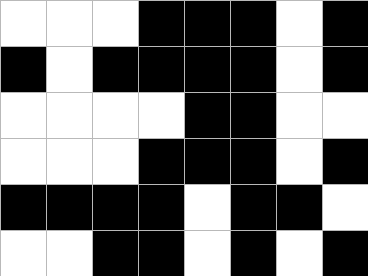[["white", "white", "white", "black", "black", "black", "white", "black"], ["black", "white", "black", "black", "black", "black", "white", "black"], ["white", "white", "white", "white", "black", "black", "white", "white"], ["white", "white", "white", "black", "black", "black", "white", "black"], ["black", "black", "black", "black", "white", "black", "black", "white"], ["white", "white", "black", "black", "white", "black", "white", "black"]]